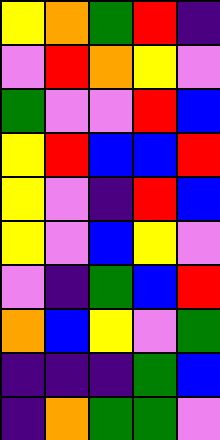[["yellow", "orange", "green", "red", "indigo"], ["violet", "red", "orange", "yellow", "violet"], ["green", "violet", "violet", "red", "blue"], ["yellow", "red", "blue", "blue", "red"], ["yellow", "violet", "indigo", "red", "blue"], ["yellow", "violet", "blue", "yellow", "violet"], ["violet", "indigo", "green", "blue", "red"], ["orange", "blue", "yellow", "violet", "green"], ["indigo", "indigo", "indigo", "green", "blue"], ["indigo", "orange", "green", "green", "violet"]]